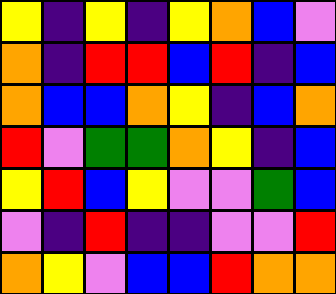[["yellow", "indigo", "yellow", "indigo", "yellow", "orange", "blue", "violet"], ["orange", "indigo", "red", "red", "blue", "red", "indigo", "blue"], ["orange", "blue", "blue", "orange", "yellow", "indigo", "blue", "orange"], ["red", "violet", "green", "green", "orange", "yellow", "indigo", "blue"], ["yellow", "red", "blue", "yellow", "violet", "violet", "green", "blue"], ["violet", "indigo", "red", "indigo", "indigo", "violet", "violet", "red"], ["orange", "yellow", "violet", "blue", "blue", "red", "orange", "orange"]]